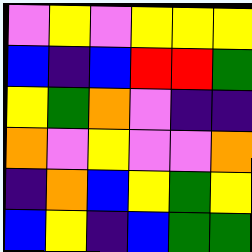[["violet", "yellow", "violet", "yellow", "yellow", "yellow"], ["blue", "indigo", "blue", "red", "red", "green"], ["yellow", "green", "orange", "violet", "indigo", "indigo"], ["orange", "violet", "yellow", "violet", "violet", "orange"], ["indigo", "orange", "blue", "yellow", "green", "yellow"], ["blue", "yellow", "indigo", "blue", "green", "green"]]